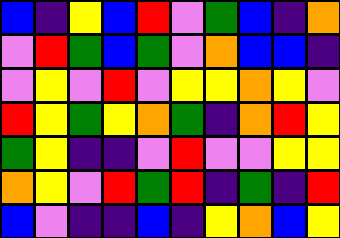[["blue", "indigo", "yellow", "blue", "red", "violet", "green", "blue", "indigo", "orange"], ["violet", "red", "green", "blue", "green", "violet", "orange", "blue", "blue", "indigo"], ["violet", "yellow", "violet", "red", "violet", "yellow", "yellow", "orange", "yellow", "violet"], ["red", "yellow", "green", "yellow", "orange", "green", "indigo", "orange", "red", "yellow"], ["green", "yellow", "indigo", "indigo", "violet", "red", "violet", "violet", "yellow", "yellow"], ["orange", "yellow", "violet", "red", "green", "red", "indigo", "green", "indigo", "red"], ["blue", "violet", "indigo", "indigo", "blue", "indigo", "yellow", "orange", "blue", "yellow"]]